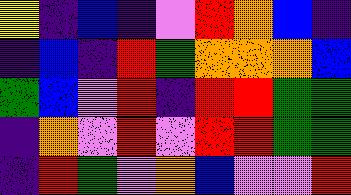[["yellow", "indigo", "blue", "indigo", "violet", "red", "orange", "blue", "indigo"], ["indigo", "blue", "indigo", "red", "green", "orange", "orange", "orange", "blue"], ["green", "blue", "violet", "red", "indigo", "red", "red", "green", "green"], ["indigo", "orange", "violet", "red", "violet", "red", "red", "green", "green"], ["indigo", "red", "green", "violet", "orange", "blue", "violet", "violet", "red"]]